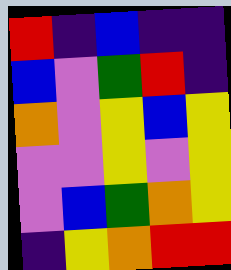[["red", "indigo", "blue", "indigo", "indigo"], ["blue", "violet", "green", "red", "indigo"], ["orange", "violet", "yellow", "blue", "yellow"], ["violet", "violet", "yellow", "violet", "yellow"], ["violet", "blue", "green", "orange", "yellow"], ["indigo", "yellow", "orange", "red", "red"]]